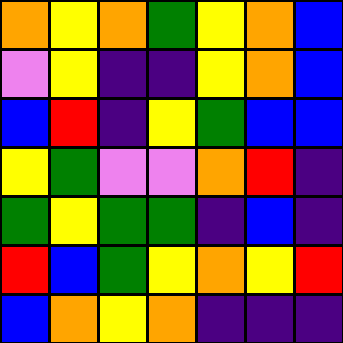[["orange", "yellow", "orange", "green", "yellow", "orange", "blue"], ["violet", "yellow", "indigo", "indigo", "yellow", "orange", "blue"], ["blue", "red", "indigo", "yellow", "green", "blue", "blue"], ["yellow", "green", "violet", "violet", "orange", "red", "indigo"], ["green", "yellow", "green", "green", "indigo", "blue", "indigo"], ["red", "blue", "green", "yellow", "orange", "yellow", "red"], ["blue", "orange", "yellow", "orange", "indigo", "indigo", "indigo"]]